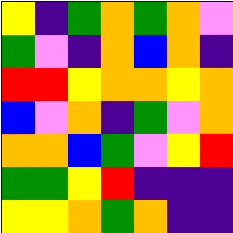[["yellow", "indigo", "green", "orange", "green", "orange", "violet"], ["green", "violet", "indigo", "orange", "blue", "orange", "indigo"], ["red", "red", "yellow", "orange", "orange", "yellow", "orange"], ["blue", "violet", "orange", "indigo", "green", "violet", "orange"], ["orange", "orange", "blue", "green", "violet", "yellow", "red"], ["green", "green", "yellow", "red", "indigo", "indigo", "indigo"], ["yellow", "yellow", "orange", "green", "orange", "indigo", "indigo"]]